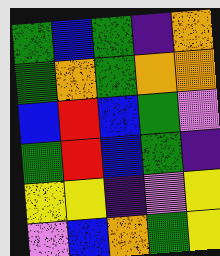[["green", "blue", "green", "indigo", "orange"], ["green", "orange", "green", "orange", "orange"], ["blue", "red", "blue", "green", "violet"], ["green", "red", "blue", "green", "indigo"], ["yellow", "yellow", "indigo", "violet", "yellow"], ["violet", "blue", "orange", "green", "yellow"]]